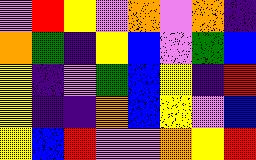[["violet", "red", "yellow", "violet", "orange", "violet", "orange", "indigo"], ["orange", "green", "indigo", "yellow", "blue", "violet", "green", "blue"], ["yellow", "indigo", "violet", "green", "blue", "yellow", "indigo", "red"], ["yellow", "indigo", "indigo", "orange", "blue", "yellow", "violet", "blue"], ["yellow", "blue", "red", "violet", "violet", "orange", "yellow", "red"]]